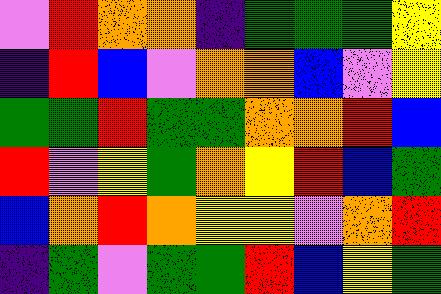[["violet", "red", "orange", "orange", "indigo", "green", "green", "green", "yellow"], ["indigo", "red", "blue", "violet", "orange", "orange", "blue", "violet", "yellow"], ["green", "green", "red", "green", "green", "orange", "orange", "red", "blue"], ["red", "violet", "yellow", "green", "orange", "yellow", "red", "blue", "green"], ["blue", "orange", "red", "orange", "yellow", "yellow", "violet", "orange", "red"], ["indigo", "green", "violet", "green", "green", "red", "blue", "yellow", "green"]]